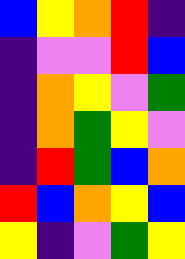[["blue", "yellow", "orange", "red", "indigo"], ["indigo", "violet", "violet", "red", "blue"], ["indigo", "orange", "yellow", "violet", "green"], ["indigo", "orange", "green", "yellow", "violet"], ["indigo", "red", "green", "blue", "orange"], ["red", "blue", "orange", "yellow", "blue"], ["yellow", "indigo", "violet", "green", "yellow"]]